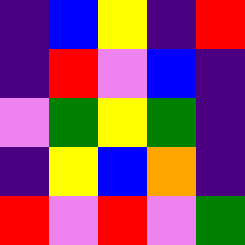[["indigo", "blue", "yellow", "indigo", "red"], ["indigo", "red", "violet", "blue", "indigo"], ["violet", "green", "yellow", "green", "indigo"], ["indigo", "yellow", "blue", "orange", "indigo"], ["red", "violet", "red", "violet", "green"]]